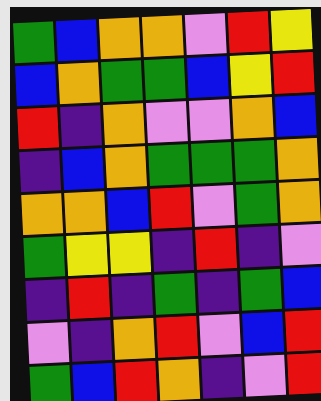[["green", "blue", "orange", "orange", "violet", "red", "yellow"], ["blue", "orange", "green", "green", "blue", "yellow", "red"], ["red", "indigo", "orange", "violet", "violet", "orange", "blue"], ["indigo", "blue", "orange", "green", "green", "green", "orange"], ["orange", "orange", "blue", "red", "violet", "green", "orange"], ["green", "yellow", "yellow", "indigo", "red", "indigo", "violet"], ["indigo", "red", "indigo", "green", "indigo", "green", "blue"], ["violet", "indigo", "orange", "red", "violet", "blue", "red"], ["green", "blue", "red", "orange", "indigo", "violet", "red"]]